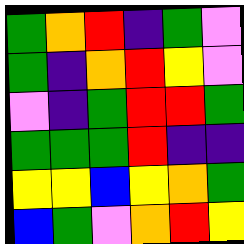[["green", "orange", "red", "indigo", "green", "violet"], ["green", "indigo", "orange", "red", "yellow", "violet"], ["violet", "indigo", "green", "red", "red", "green"], ["green", "green", "green", "red", "indigo", "indigo"], ["yellow", "yellow", "blue", "yellow", "orange", "green"], ["blue", "green", "violet", "orange", "red", "yellow"]]